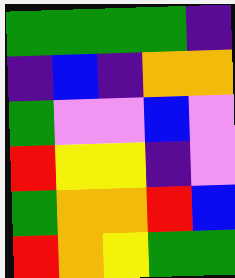[["green", "green", "green", "green", "indigo"], ["indigo", "blue", "indigo", "orange", "orange"], ["green", "violet", "violet", "blue", "violet"], ["red", "yellow", "yellow", "indigo", "violet"], ["green", "orange", "orange", "red", "blue"], ["red", "orange", "yellow", "green", "green"]]